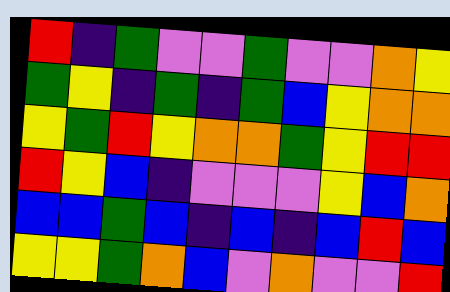[["red", "indigo", "green", "violet", "violet", "green", "violet", "violet", "orange", "yellow"], ["green", "yellow", "indigo", "green", "indigo", "green", "blue", "yellow", "orange", "orange"], ["yellow", "green", "red", "yellow", "orange", "orange", "green", "yellow", "red", "red"], ["red", "yellow", "blue", "indigo", "violet", "violet", "violet", "yellow", "blue", "orange"], ["blue", "blue", "green", "blue", "indigo", "blue", "indigo", "blue", "red", "blue"], ["yellow", "yellow", "green", "orange", "blue", "violet", "orange", "violet", "violet", "red"]]